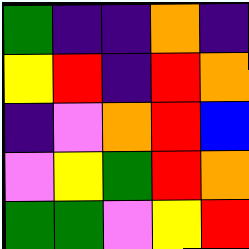[["green", "indigo", "indigo", "orange", "indigo"], ["yellow", "red", "indigo", "red", "orange"], ["indigo", "violet", "orange", "red", "blue"], ["violet", "yellow", "green", "red", "orange"], ["green", "green", "violet", "yellow", "red"]]